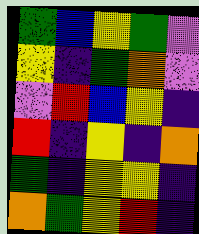[["green", "blue", "yellow", "green", "violet"], ["yellow", "indigo", "green", "orange", "violet"], ["violet", "red", "blue", "yellow", "indigo"], ["red", "indigo", "yellow", "indigo", "orange"], ["green", "indigo", "yellow", "yellow", "indigo"], ["orange", "green", "yellow", "red", "indigo"]]